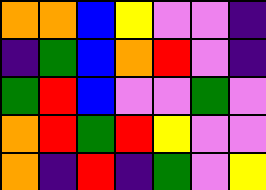[["orange", "orange", "blue", "yellow", "violet", "violet", "indigo"], ["indigo", "green", "blue", "orange", "red", "violet", "indigo"], ["green", "red", "blue", "violet", "violet", "green", "violet"], ["orange", "red", "green", "red", "yellow", "violet", "violet"], ["orange", "indigo", "red", "indigo", "green", "violet", "yellow"]]